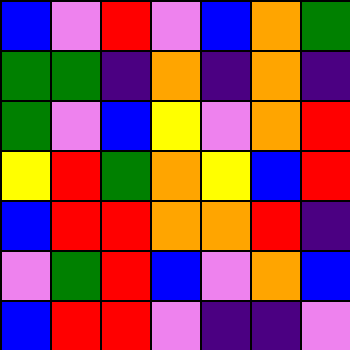[["blue", "violet", "red", "violet", "blue", "orange", "green"], ["green", "green", "indigo", "orange", "indigo", "orange", "indigo"], ["green", "violet", "blue", "yellow", "violet", "orange", "red"], ["yellow", "red", "green", "orange", "yellow", "blue", "red"], ["blue", "red", "red", "orange", "orange", "red", "indigo"], ["violet", "green", "red", "blue", "violet", "orange", "blue"], ["blue", "red", "red", "violet", "indigo", "indigo", "violet"]]